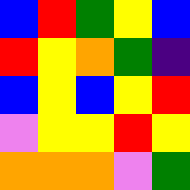[["blue", "red", "green", "yellow", "blue"], ["red", "yellow", "orange", "green", "indigo"], ["blue", "yellow", "blue", "yellow", "red"], ["violet", "yellow", "yellow", "red", "yellow"], ["orange", "orange", "orange", "violet", "green"]]